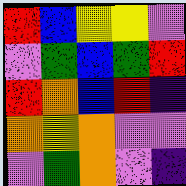[["red", "blue", "yellow", "yellow", "violet"], ["violet", "green", "blue", "green", "red"], ["red", "orange", "blue", "red", "indigo"], ["orange", "yellow", "orange", "violet", "violet"], ["violet", "green", "orange", "violet", "indigo"]]